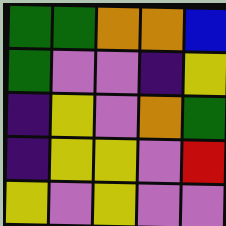[["green", "green", "orange", "orange", "blue"], ["green", "violet", "violet", "indigo", "yellow"], ["indigo", "yellow", "violet", "orange", "green"], ["indigo", "yellow", "yellow", "violet", "red"], ["yellow", "violet", "yellow", "violet", "violet"]]